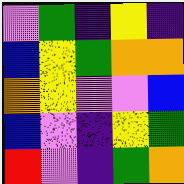[["violet", "green", "indigo", "yellow", "indigo"], ["blue", "yellow", "green", "orange", "orange"], ["orange", "yellow", "violet", "violet", "blue"], ["blue", "violet", "indigo", "yellow", "green"], ["red", "violet", "indigo", "green", "orange"]]